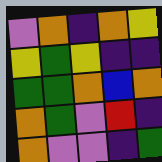[["violet", "orange", "indigo", "orange", "yellow"], ["yellow", "green", "yellow", "indigo", "indigo"], ["green", "green", "orange", "blue", "orange"], ["orange", "green", "violet", "red", "indigo"], ["orange", "violet", "violet", "indigo", "green"]]